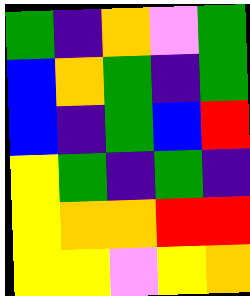[["green", "indigo", "orange", "violet", "green"], ["blue", "orange", "green", "indigo", "green"], ["blue", "indigo", "green", "blue", "red"], ["yellow", "green", "indigo", "green", "indigo"], ["yellow", "orange", "orange", "red", "red"], ["yellow", "yellow", "violet", "yellow", "orange"]]